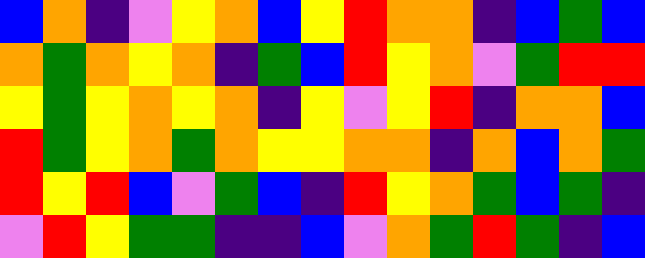[["blue", "orange", "indigo", "violet", "yellow", "orange", "blue", "yellow", "red", "orange", "orange", "indigo", "blue", "green", "blue"], ["orange", "green", "orange", "yellow", "orange", "indigo", "green", "blue", "red", "yellow", "orange", "violet", "green", "red", "red"], ["yellow", "green", "yellow", "orange", "yellow", "orange", "indigo", "yellow", "violet", "yellow", "red", "indigo", "orange", "orange", "blue"], ["red", "green", "yellow", "orange", "green", "orange", "yellow", "yellow", "orange", "orange", "indigo", "orange", "blue", "orange", "green"], ["red", "yellow", "red", "blue", "violet", "green", "blue", "indigo", "red", "yellow", "orange", "green", "blue", "green", "indigo"], ["violet", "red", "yellow", "green", "green", "indigo", "indigo", "blue", "violet", "orange", "green", "red", "green", "indigo", "blue"]]